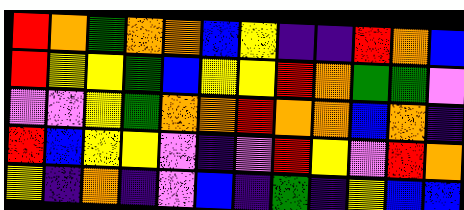[["red", "orange", "green", "orange", "orange", "blue", "yellow", "indigo", "indigo", "red", "orange", "blue"], ["red", "yellow", "yellow", "green", "blue", "yellow", "yellow", "red", "orange", "green", "green", "violet"], ["violet", "violet", "yellow", "green", "orange", "orange", "red", "orange", "orange", "blue", "orange", "indigo"], ["red", "blue", "yellow", "yellow", "violet", "indigo", "violet", "red", "yellow", "violet", "red", "orange"], ["yellow", "indigo", "orange", "indigo", "violet", "blue", "indigo", "green", "indigo", "yellow", "blue", "blue"]]